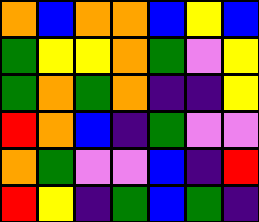[["orange", "blue", "orange", "orange", "blue", "yellow", "blue"], ["green", "yellow", "yellow", "orange", "green", "violet", "yellow"], ["green", "orange", "green", "orange", "indigo", "indigo", "yellow"], ["red", "orange", "blue", "indigo", "green", "violet", "violet"], ["orange", "green", "violet", "violet", "blue", "indigo", "red"], ["red", "yellow", "indigo", "green", "blue", "green", "indigo"]]